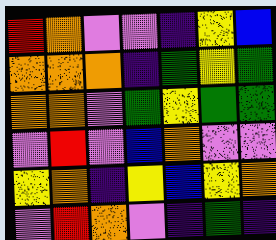[["red", "orange", "violet", "violet", "indigo", "yellow", "blue"], ["orange", "orange", "orange", "indigo", "green", "yellow", "green"], ["orange", "orange", "violet", "green", "yellow", "green", "green"], ["violet", "red", "violet", "blue", "orange", "violet", "violet"], ["yellow", "orange", "indigo", "yellow", "blue", "yellow", "orange"], ["violet", "red", "orange", "violet", "indigo", "green", "indigo"]]